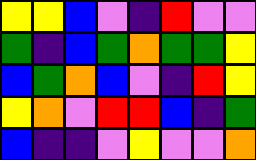[["yellow", "yellow", "blue", "violet", "indigo", "red", "violet", "violet"], ["green", "indigo", "blue", "green", "orange", "green", "green", "yellow"], ["blue", "green", "orange", "blue", "violet", "indigo", "red", "yellow"], ["yellow", "orange", "violet", "red", "red", "blue", "indigo", "green"], ["blue", "indigo", "indigo", "violet", "yellow", "violet", "violet", "orange"]]